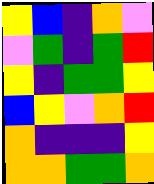[["yellow", "blue", "indigo", "orange", "violet"], ["violet", "green", "indigo", "green", "red"], ["yellow", "indigo", "green", "green", "yellow"], ["blue", "yellow", "violet", "orange", "red"], ["orange", "indigo", "indigo", "indigo", "yellow"], ["orange", "orange", "green", "green", "orange"]]